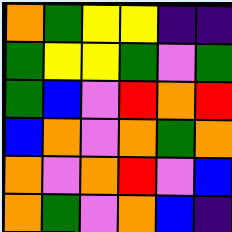[["orange", "green", "yellow", "yellow", "indigo", "indigo"], ["green", "yellow", "yellow", "green", "violet", "green"], ["green", "blue", "violet", "red", "orange", "red"], ["blue", "orange", "violet", "orange", "green", "orange"], ["orange", "violet", "orange", "red", "violet", "blue"], ["orange", "green", "violet", "orange", "blue", "indigo"]]